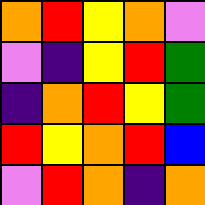[["orange", "red", "yellow", "orange", "violet"], ["violet", "indigo", "yellow", "red", "green"], ["indigo", "orange", "red", "yellow", "green"], ["red", "yellow", "orange", "red", "blue"], ["violet", "red", "orange", "indigo", "orange"]]